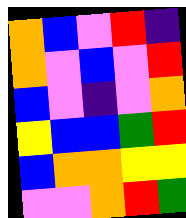[["orange", "blue", "violet", "red", "indigo"], ["orange", "violet", "blue", "violet", "red"], ["blue", "violet", "indigo", "violet", "orange"], ["yellow", "blue", "blue", "green", "red"], ["blue", "orange", "orange", "yellow", "yellow"], ["violet", "violet", "orange", "red", "green"]]